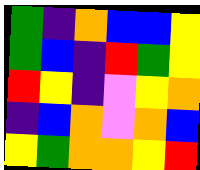[["green", "indigo", "orange", "blue", "blue", "yellow"], ["green", "blue", "indigo", "red", "green", "yellow"], ["red", "yellow", "indigo", "violet", "yellow", "orange"], ["indigo", "blue", "orange", "violet", "orange", "blue"], ["yellow", "green", "orange", "orange", "yellow", "red"]]